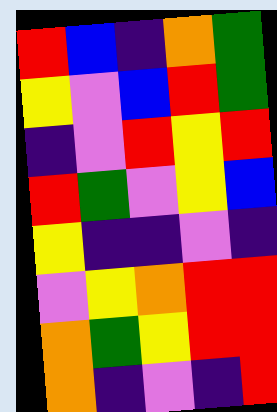[["red", "blue", "indigo", "orange", "green"], ["yellow", "violet", "blue", "red", "green"], ["indigo", "violet", "red", "yellow", "red"], ["red", "green", "violet", "yellow", "blue"], ["yellow", "indigo", "indigo", "violet", "indigo"], ["violet", "yellow", "orange", "red", "red"], ["orange", "green", "yellow", "red", "red"], ["orange", "indigo", "violet", "indigo", "red"]]